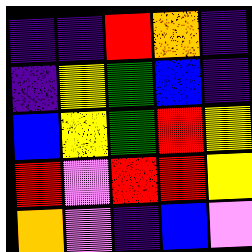[["indigo", "indigo", "red", "orange", "indigo"], ["indigo", "yellow", "green", "blue", "indigo"], ["blue", "yellow", "green", "red", "yellow"], ["red", "violet", "red", "red", "yellow"], ["orange", "violet", "indigo", "blue", "violet"]]